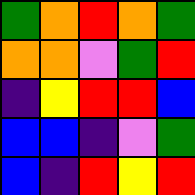[["green", "orange", "red", "orange", "green"], ["orange", "orange", "violet", "green", "red"], ["indigo", "yellow", "red", "red", "blue"], ["blue", "blue", "indigo", "violet", "green"], ["blue", "indigo", "red", "yellow", "red"]]